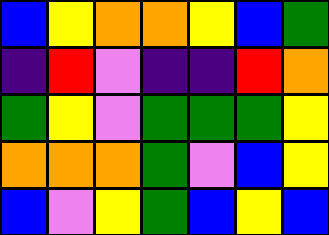[["blue", "yellow", "orange", "orange", "yellow", "blue", "green"], ["indigo", "red", "violet", "indigo", "indigo", "red", "orange"], ["green", "yellow", "violet", "green", "green", "green", "yellow"], ["orange", "orange", "orange", "green", "violet", "blue", "yellow"], ["blue", "violet", "yellow", "green", "blue", "yellow", "blue"]]